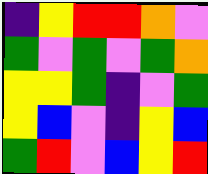[["indigo", "yellow", "red", "red", "orange", "violet"], ["green", "violet", "green", "violet", "green", "orange"], ["yellow", "yellow", "green", "indigo", "violet", "green"], ["yellow", "blue", "violet", "indigo", "yellow", "blue"], ["green", "red", "violet", "blue", "yellow", "red"]]